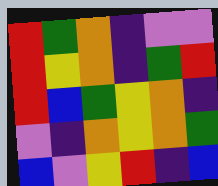[["red", "green", "orange", "indigo", "violet", "violet"], ["red", "yellow", "orange", "indigo", "green", "red"], ["red", "blue", "green", "yellow", "orange", "indigo"], ["violet", "indigo", "orange", "yellow", "orange", "green"], ["blue", "violet", "yellow", "red", "indigo", "blue"]]